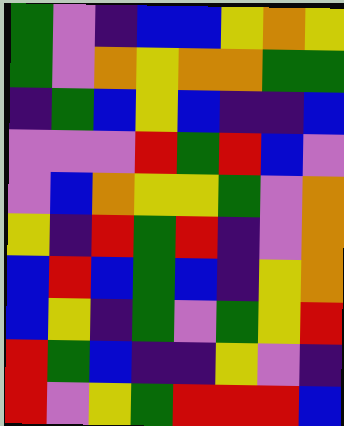[["green", "violet", "indigo", "blue", "blue", "yellow", "orange", "yellow"], ["green", "violet", "orange", "yellow", "orange", "orange", "green", "green"], ["indigo", "green", "blue", "yellow", "blue", "indigo", "indigo", "blue"], ["violet", "violet", "violet", "red", "green", "red", "blue", "violet"], ["violet", "blue", "orange", "yellow", "yellow", "green", "violet", "orange"], ["yellow", "indigo", "red", "green", "red", "indigo", "violet", "orange"], ["blue", "red", "blue", "green", "blue", "indigo", "yellow", "orange"], ["blue", "yellow", "indigo", "green", "violet", "green", "yellow", "red"], ["red", "green", "blue", "indigo", "indigo", "yellow", "violet", "indigo"], ["red", "violet", "yellow", "green", "red", "red", "red", "blue"]]